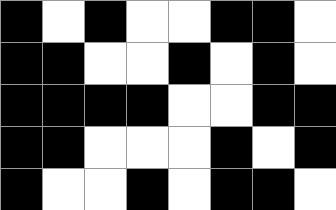[["black", "white", "black", "white", "white", "black", "black", "white"], ["black", "black", "white", "white", "black", "white", "black", "white"], ["black", "black", "black", "black", "white", "white", "black", "black"], ["black", "black", "white", "white", "white", "black", "white", "black"], ["black", "white", "white", "black", "white", "black", "black", "white"]]